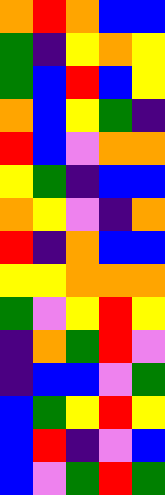[["orange", "red", "orange", "blue", "blue"], ["green", "indigo", "yellow", "orange", "yellow"], ["green", "blue", "red", "blue", "yellow"], ["orange", "blue", "yellow", "green", "indigo"], ["red", "blue", "violet", "orange", "orange"], ["yellow", "green", "indigo", "blue", "blue"], ["orange", "yellow", "violet", "indigo", "orange"], ["red", "indigo", "orange", "blue", "blue"], ["yellow", "yellow", "orange", "orange", "orange"], ["green", "violet", "yellow", "red", "yellow"], ["indigo", "orange", "green", "red", "violet"], ["indigo", "blue", "blue", "violet", "green"], ["blue", "green", "yellow", "red", "yellow"], ["blue", "red", "indigo", "violet", "blue"], ["blue", "violet", "green", "red", "green"]]